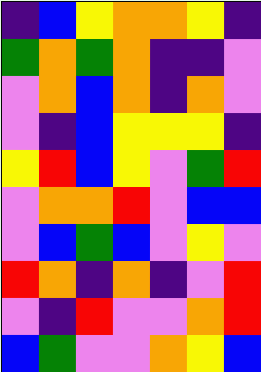[["indigo", "blue", "yellow", "orange", "orange", "yellow", "indigo"], ["green", "orange", "green", "orange", "indigo", "indigo", "violet"], ["violet", "orange", "blue", "orange", "indigo", "orange", "violet"], ["violet", "indigo", "blue", "yellow", "yellow", "yellow", "indigo"], ["yellow", "red", "blue", "yellow", "violet", "green", "red"], ["violet", "orange", "orange", "red", "violet", "blue", "blue"], ["violet", "blue", "green", "blue", "violet", "yellow", "violet"], ["red", "orange", "indigo", "orange", "indigo", "violet", "red"], ["violet", "indigo", "red", "violet", "violet", "orange", "red"], ["blue", "green", "violet", "violet", "orange", "yellow", "blue"]]